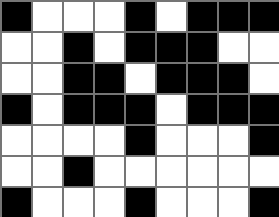[["black", "white", "white", "white", "black", "white", "black", "black", "black"], ["white", "white", "black", "white", "black", "black", "black", "white", "white"], ["white", "white", "black", "black", "white", "black", "black", "black", "white"], ["black", "white", "black", "black", "black", "white", "black", "black", "black"], ["white", "white", "white", "white", "black", "white", "white", "white", "black"], ["white", "white", "black", "white", "white", "white", "white", "white", "white"], ["black", "white", "white", "white", "black", "white", "white", "white", "black"]]